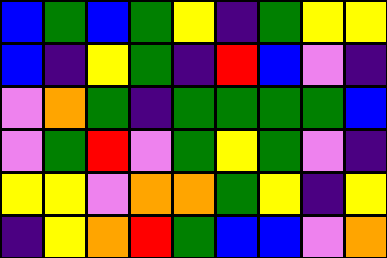[["blue", "green", "blue", "green", "yellow", "indigo", "green", "yellow", "yellow"], ["blue", "indigo", "yellow", "green", "indigo", "red", "blue", "violet", "indigo"], ["violet", "orange", "green", "indigo", "green", "green", "green", "green", "blue"], ["violet", "green", "red", "violet", "green", "yellow", "green", "violet", "indigo"], ["yellow", "yellow", "violet", "orange", "orange", "green", "yellow", "indigo", "yellow"], ["indigo", "yellow", "orange", "red", "green", "blue", "blue", "violet", "orange"]]